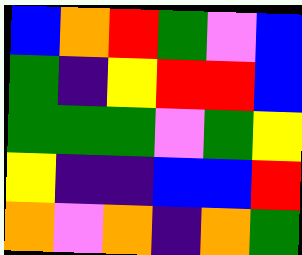[["blue", "orange", "red", "green", "violet", "blue"], ["green", "indigo", "yellow", "red", "red", "blue"], ["green", "green", "green", "violet", "green", "yellow"], ["yellow", "indigo", "indigo", "blue", "blue", "red"], ["orange", "violet", "orange", "indigo", "orange", "green"]]